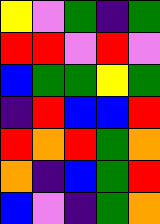[["yellow", "violet", "green", "indigo", "green"], ["red", "red", "violet", "red", "violet"], ["blue", "green", "green", "yellow", "green"], ["indigo", "red", "blue", "blue", "red"], ["red", "orange", "red", "green", "orange"], ["orange", "indigo", "blue", "green", "red"], ["blue", "violet", "indigo", "green", "orange"]]